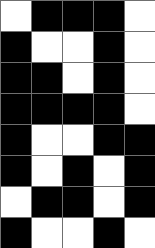[["white", "black", "black", "black", "white"], ["black", "white", "white", "black", "white"], ["black", "black", "white", "black", "white"], ["black", "black", "black", "black", "white"], ["black", "white", "white", "black", "black"], ["black", "white", "black", "white", "black"], ["white", "black", "black", "white", "black"], ["black", "white", "white", "black", "white"]]